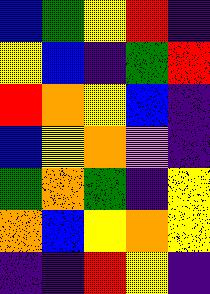[["blue", "green", "yellow", "red", "indigo"], ["yellow", "blue", "indigo", "green", "red"], ["red", "orange", "yellow", "blue", "indigo"], ["blue", "yellow", "orange", "violet", "indigo"], ["green", "orange", "green", "indigo", "yellow"], ["orange", "blue", "yellow", "orange", "yellow"], ["indigo", "indigo", "red", "yellow", "indigo"]]